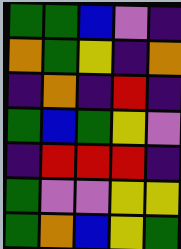[["green", "green", "blue", "violet", "indigo"], ["orange", "green", "yellow", "indigo", "orange"], ["indigo", "orange", "indigo", "red", "indigo"], ["green", "blue", "green", "yellow", "violet"], ["indigo", "red", "red", "red", "indigo"], ["green", "violet", "violet", "yellow", "yellow"], ["green", "orange", "blue", "yellow", "green"]]